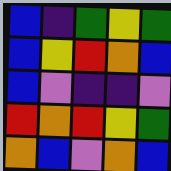[["blue", "indigo", "green", "yellow", "green"], ["blue", "yellow", "red", "orange", "blue"], ["blue", "violet", "indigo", "indigo", "violet"], ["red", "orange", "red", "yellow", "green"], ["orange", "blue", "violet", "orange", "blue"]]